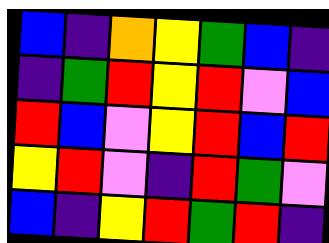[["blue", "indigo", "orange", "yellow", "green", "blue", "indigo"], ["indigo", "green", "red", "yellow", "red", "violet", "blue"], ["red", "blue", "violet", "yellow", "red", "blue", "red"], ["yellow", "red", "violet", "indigo", "red", "green", "violet"], ["blue", "indigo", "yellow", "red", "green", "red", "indigo"]]